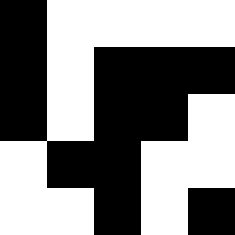[["black", "white", "white", "white", "white"], ["black", "white", "black", "black", "black"], ["black", "white", "black", "black", "white"], ["white", "black", "black", "white", "white"], ["white", "white", "black", "white", "black"]]